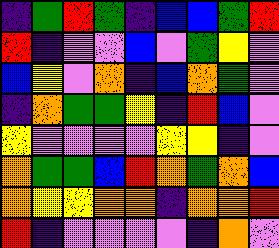[["indigo", "green", "red", "green", "indigo", "blue", "blue", "green", "red"], ["red", "indigo", "violet", "violet", "blue", "violet", "green", "yellow", "violet"], ["blue", "yellow", "violet", "orange", "indigo", "blue", "orange", "green", "violet"], ["indigo", "orange", "green", "green", "yellow", "indigo", "red", "blue", "violet"], ["yellow", "violet", "violet", "violet", "violet", "yellow", "yellow", "indigo", "violet"], ["orange", "green", "green", "blue", "red", "orange", "green", "orange", "blue"], ["orange", "yellow", "yellow", "orange", "orange", "indigo", "orange", "orange", "red"], ["red", "indigo", "violet", "violet", "violet", "violet", "indigo", "orange", "violet"]]